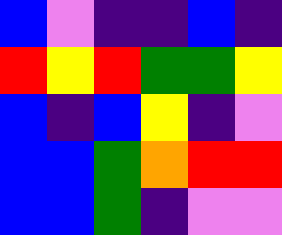[["blue", "violet", "indigo", "indigo", "blue", "indigo"], ["red", "yellow", "red", "green", "green", "yellow"], ["blue", "indigo", "blue", "yellow", "indigo", "violet"], ["blue", "blue", "green", "orange", "red", "red"], ["blue", "blue", "green", "indigo", "violet", "violet"]]